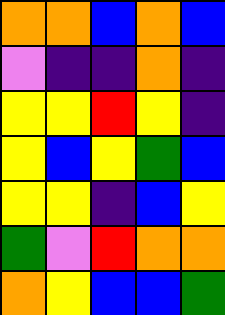[["orange", "orange", "blue", "orange", "blue"], ["violet", "indigo", "indigo", "orange", "indigo"], ["yellow", "yellow", "red", "yellow", "indigo"], ["yellow", "blue", "yellow", "green", "blue"], ["yellow", "yellow", "indigo", "blue", "yellow"], ["green", "violet", "red", "orange", "orange"], ["orange", "yellow", "blue", "blue", "green"]]